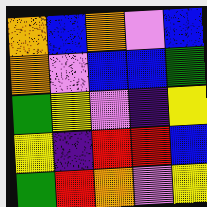[["orange", "blue", "orange", "violet", "blue"], ["orange", "violet", "blue", "blue", "green"], ["green", "yellow", "violet", "indigo", "yellow"], ["yellow", "indigo", "red", "red", "blue"], ["green", "red", "orange", "violet", "yellow"]]